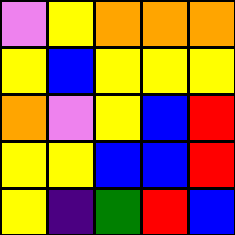[["violet", "yellow", "orange", "orange", "orange"], ["yellow", "blue", "yellow", "yellow", "yellow"], ["orange", "violet", "yellow", "blue", "red"], ["yellow", "yellow", "blue", "blue", "red"], ["yellow", "indigo", "green", "red", "blue"]]